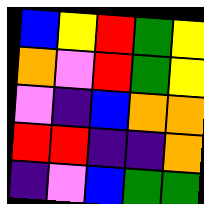[["blue", "yellow", "red", "green", "yellow"], ["orange", "violet", "red", "green", "yellow"], ["violet", "indigo", "blue", "orange", "orange"], ["red", "red", "indigo", "indigo", "orange"], ["indigo", "violet", "blue", "green", "green"]]